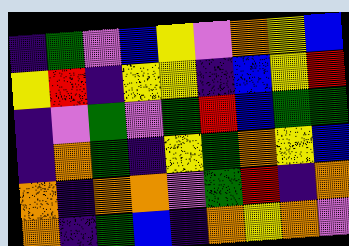[["indigo", "green", "violet", "blue", "yellow", "violet", "orange", "yellow", "blue"], ["yellow", "red", "indigo", "yellow", "yellow", "indigo", "blue", "yellow", "red"], ["indigo", "violet", "green", "violet", "green", "red", "blue", "green", "green"], ["indigo", "orange", "green", "indigo", "yellow", "green", "orange", "yellow", "blue"], ["orange", "indigo", "orange", "orange", "violet", "green", "red", "indigo", "orange"], ["orange", "indigo", "green", "blue", "indigo", "orange", "yellow", "orange", "violet"]]